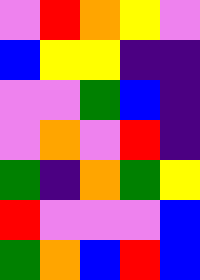[["violet", "red", "orange", "yellow", "violet"], ["blue", "yellow", "yellow", "indigo", "indigo"], ["violet", "violet", "green", "blue", "indigo"], ["violet", "orange", "violet", "red", "indigo"], ["green", "indigo", "orange", "green", "yellow"], ["red", "violet", "violet", "violet", "blue"], ["green", "orange", "blue", "red", "blue"]]